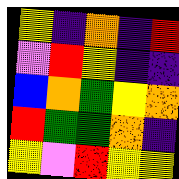[["yellow", "indigo", "orange", "indigo", "red"], ["violet", "red", "yellow", "indigo", "indigo"], ["blue", "orange", "green", "yellow", "orange"], ["red", "green", "green", "orange", "indigo"], ["yellow", "violet", "red", "yellow", "yellow"]]